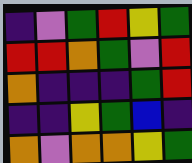[["indigo", "violet", "green", "red", "yellow", "green"], ["red", "red", "orange", "green", "violet", "red"], ["orange", "indigo", "indigo", "indigo", "green", "red"], ["indigo", "indigo", "yellow", "green", "blue", "indigo"], ["orange", "violet", "orange", "orange", "yellow", "green"]]